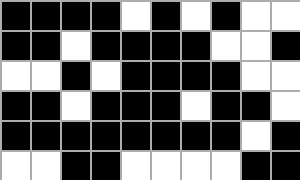[["black", "black", "black", "black", "white", "black", "white", "black", "white", "white"], ["black", "black", "white", "black", "black", "black", "black", "white", "white", "black"], ["white", "white", "black", "white", "black", "black", "black", "black", "white", "white"], ["black", "black", "white", "black", "black", "black", "white", "black", "black", "white"], ["black", "black", "black", "black", "black", "black", "black", "black", "white", "black"], ["white", "white", "black", "black", "white", "white", "white", "white", "black", "black"]]